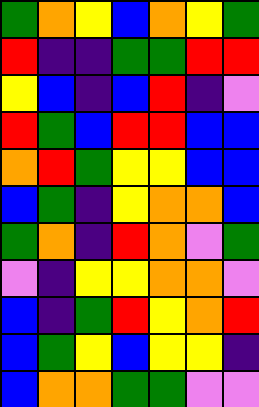[["green", "orange", "yellow", "blue", "orange", "yellow", "green"], ["red", "indigo", "indigo", "green", "green", "red", "red"], ["yellow", "blue", "indigo", "blue", "red", "indigo", "violet"], ["red", "green", "blue", "red", "red", "blue", "blue"], ["orange", "red", "green", "yellow", "yellow", "blue", "blue"], ["blue", "green", "indigo", "yellow", "orange", "orange", "blue"], ["green", "orange", "indigo", "red", "orange", "violet", "green"], ["violet", "indigo", "yellow", "yellow", "orange", "orange", "violet"], ["blue", "indigo", "green", "red", "yellow", "orange", "red"], ["blue", "green", "yellow", "blue", "yellow", "yellow", "indigo"], ["blue", "orange", "orange", "green", "green", "violet", "violet"]]